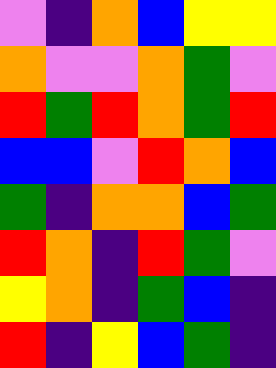[["violet", "indigo", "orange", "blue", "yellow", "yellow"], ["orange", "violet", "violet", "orange", "green", "violet"], ["red", "green", "red", "orange", "green", "red"], ["blue", "blue", "violet", "red", "orange", "blue"], ["green", "indigo", "orange", "orange", "blue", "green"], ["red", "orange", "indigo", "red", "green", "violet"], ["yellow", "orange", "indigo", "green", "blue", "indigo"], ["red", "indigo", "yellow", "blue", "green", "indigo"]]